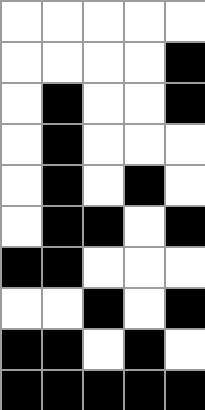[["white", "white", "white", "white", "white"], ["white", "white", "white", "white", "black"], ["white", "black", "white", "white", "black"], ["white", "black", "white", "white", "white"], ["white", "black", "white", "black", "white"], ["white", "black", "black", "white", "black"], ["black", "black", "white", "white", "white"], ["white", "white", "black", "white", "black"], ["black", "black", "white", "black", "white"], ["black", "black", "black", "black", "black"]]